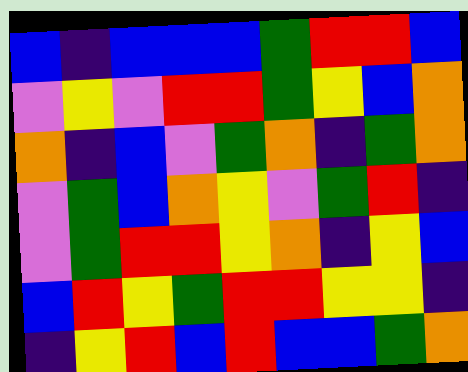[["blue", "indigo", "blue", "blue", "blue", "green", "red", "red", "blue"], ["violet", "yellow", "violet", "red", "red", "green", "yellow", "blue", "orange"], ["orange", "indigo", "blue", "violet", "green", "orange", "indigo", "green", "orange"], ["violet", "green", "blue", "orange", "yellow", "violet", "green", "red", "indigo"], ["violet", "green", "red", "red", "yellow", "orange", "indigo", "yellow", "blue"], ["blue", "red", "yellow", "green", "red", "red", "yellow", "yellow", "indigo"], ["indigo", "yellow", "red", "blue", "red", "blue", "blue", "green", "orange"]]